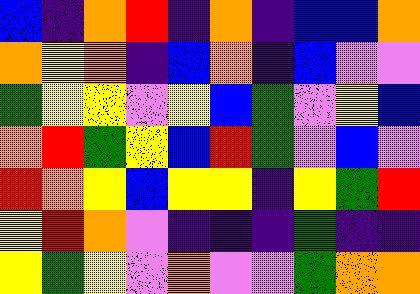[["blue", "indigo", "orange", "red", "indigo", "orange", "indigo", "blue", "blue", "orange"], ["orange", "yellow", "orange", "indigo", "blue", "orange", "indigo", "blue", "violet", "violet"], ["green", "yellow", "yellow", "violet", "yellow", "blue", "green", "violet", "yellow", "blue"], ["orange", "red", "green", "yellow", "blue", "red", "green", "violet", "blue", "violet"], ["red", "orange", "yellow", "blue", "yellow", "yellow", "indigo", "yellow", "green", "red"], ["yellow", "red", "orange", "violet", "indigo", "indigo", "indigo", "green", "indigo", "indigo"], ["yellow", "green", "yellow", "violet", "orange", "violet", "violet", "green", "orange", "orange"]]